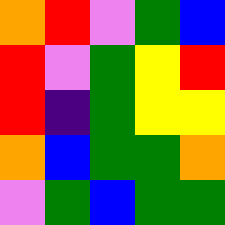[["orange", "red", "violet", "green", "blue"], ["red", "violet", "green", "yellow", "red"], ["red", "indigo", "green", "yellow", "yellow"], ["orange", "blue", "green", "green", "orange"], ["violet", "green", "blue", "green", "green"]]